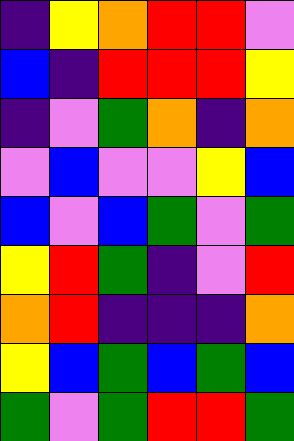[["indigo", "yellow", "orange", "red", "red", "violet"], ["blue", "indigo", "red", "red", "red", "yellow"], ["indigo", "violet", "green", "orange", "indigo", "orange"], ["violet", "blue", "violet", "violet", "yellow", "blue"], ["blue", "violet", "blue", "green", "violet", "green"], ["yellow", "red", "green", "indigo", "violet", "red"], ["orange", "red", "indigo", "indigo", "indigo", "orange"], ["yellow", "blue", "green", "blue", "green", "blue"], ["green", "violet", "green", "red", "red", "green"]]